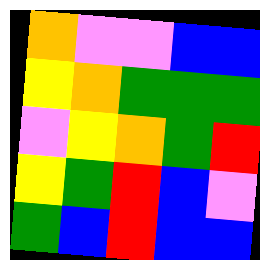[["orange", "violet", "violet", "blue", "blue"], ["yellow", "orange", "green", "green", "green"], ["violet", "yellow", "orange", "green", "red"], ["yellow", "green", "red", "blue", "violet"], ["green", "blue", "red", "blue", "blue"]]